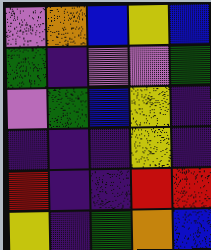[["violet", "orange", "blue", "yellow", "blue"], ["green", "indigo", "violet", "violet", "green"], ["violet", "green", "blue", "yellow", "indigo"], ["indigo", "indigo", "indigo", "yellow", "indigo"], ["red", "indigo", "indigo", "red", "red"], ["yellow", "indigo", "green", "orange", "blue"]]